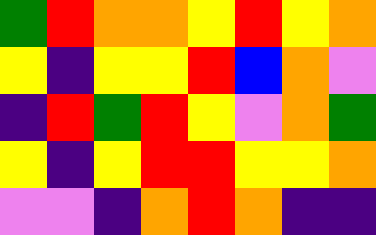[["green", "red", "orange", "orange", "yellow", "red", "yellow", "orange"], ["yellow", "indigo", "yellow", "yellow", "red", "blue", "orange", "violet"], ["indigo", "red", "green", "red", "yellow", "violet", "orange", "green"], ["yellow", "indigo", "yellow", "red", "red", "yellow", "yellow", "orange"], ["violet", "violet", "indigo", "orange", "red", "orange", "indigo", "indigo"]]